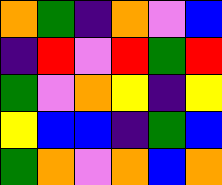[["orange", "green", "indigo", "orange", "violet", "blue"], ["indigo", "red", "violet", "red", "green", "red"], ["green", "violet", "orange", "yellow", "indigo", "yellow"], ["yellow", "blue", "blue", "indigo", "green", "blue"], ["green", "orange", "violet", "orange", "blue", "orange"]]